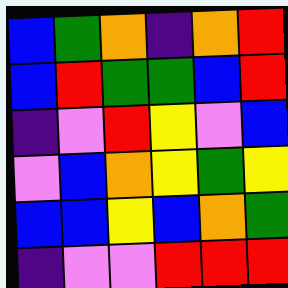[["blue", "green", "orange", "indigo", "orange", "red"], ["blue", "red", "green", "green", "blue", "red"], ["indigo", "violet", "red", "yellow", "violet", "blue"], ["violet", "blue", "orange", "yellow", "green", "yellow"], ["blue", "blue", "yellow", "blue", "orange", "green"], ["indigo", "violet", "violet", "red", "red", "red"]]